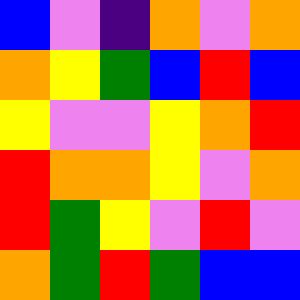[["blue", "violet", "indigo", "orange", "violet", "orange"], ["orange", "yellow", "green", "blue", "red", "blue"], ["yellow", "violet", "violet", "yellow", "orange", "red"], ["red", "orange", "orange", "yellow", "violet", "orange"], ["red", "green", "yellow", "violet", "red", "violet"], ["orange", "green", "red", "green", "blue", "blue"]]